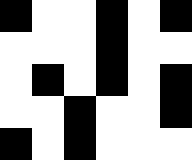[["black", "white", "white", "black", "white", "black"], ["white", "white", "white", "black", "white", "white"], ["white", "black", "white", "black", "white", "black"], ["white", "white", "black", "white", "white", "black"], ["black", "white", "black", "white", "white", "white"]]